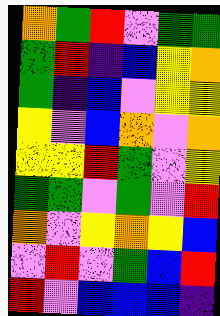[["orange", "green", "red", "violet", "green", "green"], ["green", "red", "indigo", "blue", "yellow", "orange"], ["green", "indigo", "blue", "violet", "yellow", "yellow"], ["yellow", "violet", "blue", "orange", "violet", "orange"], ["yellow", "yellow", "red", "green", "violet", "yellow"], ["green", "green", "violet", "green", "violet", "red"], ["orange", "violet", "yellow", "orange", "yellow", "blue"], ["violet", "red", "violet", "green", "blue", "red"], ["red", "violet", "blue", "blue", "blue", "indigo"]]